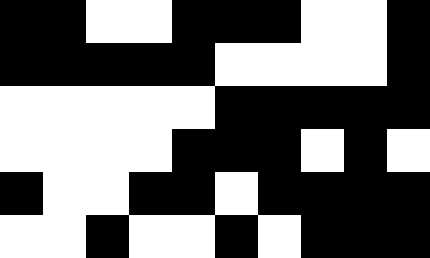[["black", "black", "white", "white", "black", "black", "black", "white", "white", "black"], ["black", "black", "black", "black", "black", "white", "white", "white", "white", "black"], ["white", "white", "white", "white", "white", "black", "black", "black", "black", "black"], ["white", "white", "white", "white", "black", "black", "black", "white", "black", "white"], ["black", "white", "white", "black", "black", "white", "black", "black", "black", "black"], ["white", "white", "black", "white", "white", "black", "white", "black", "black", "black"]]